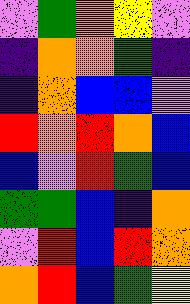[["violet", "green", "orange", "yellow", "violet"], ["indigo", "orange", "orange", "green", "indigo"], ["indigo", "orange", "blue", "blue", "violet"], ["red", "orange", "red", "orange", "blue"], ["blue", "violet", "red", "green", "blue"], ["green", "green", "blue", "indigo", "orange"], ["violet", "red", "blue", "red", "orange"], ["orange", "red", "blue", "green", "yellow"]]